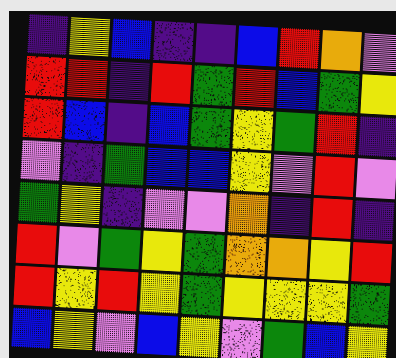[["indigo", "yellow", "blue", "indigo", "indigo", "blue", "red", "orange", "violet"], ["red", "red", "indigo", "red", "green", "red", "blue", "green", "yellow"], ["red", "blue", "indigo", "blue", "green", "yellow", "green", "red", "indigo"], ["violet", "indigo", "green", "blue", "blue", "yellow", "violet", "red", "violet"], ["green", "yellow", "indigo", "violet", "violet", "orange", "indigo", "red", "indigo"], ["red", "violet", "green", "yellow", "green", "orange", "orange", "yellow", "red"], ["red", "yellow", "red", "yellow", "green", "yellow", "yellow", "yellow", "green"], ["blue", "yellow", "violet", "blue", "yellow", "violet", "green", "blue", "yellow"]]